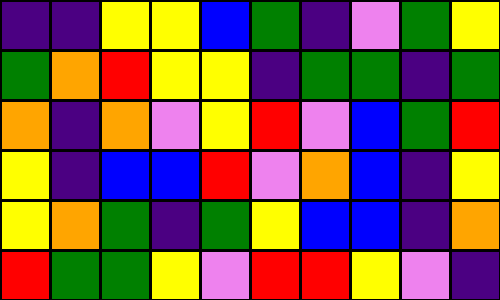[["indigo", "indigo", "yellow", "yellow", "blue", "green", "indigo", "violet", "green", "yellow"], ["green", "orange", "red", "yellow", "yellow", "indigo", "green", "green", "indigo", "green"], ["orange", "indigo", "orange", "violet", "yellow", "red", "violet", "blue", "green", "red"], ["yellow", "indigo", "blue", "blue", "red", "violet", "orange", "blue", "indigo", "yellow"], ["yellow", "orange", "green", "indigo", "green", "yellow", "blue", "blue", "indigo", "orange"], ["red", "green", "green", "yellow", "violet", "red", "red", "yellow", "violet", "indigo"]]